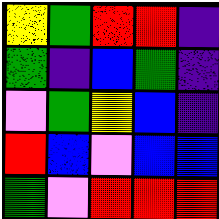[["yellow", "green", "red", "red", "indigo"], ["green", "indigo", "blue", "green", "indigo"], ["violet", "green", "yellow", "blue", "indigo"], ["red", "blue", "violet", "blue", "blue"], ["green", "violet", "red", "red", "red"]]